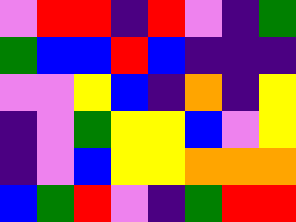[["violet", "red", "red", "indigo", "red", "violet", "indigo", "green"], ["green", "blue", "blue", "red", "blue", "indigo", "indigo", "indigo"], ["violet", "violet", "yellow", "blue", "indigo", "orange", "indigo", "yellow"], ["indigo", "violet", "green", "yellow", "yellow", "blue", "violet", "yellow"], ["indigo", "violet", "blue", "yellow", "yellow", "orange", "orange", "orange"], ["blue", "green", "red", "violet", "indigo", "green", "red", "red"]]